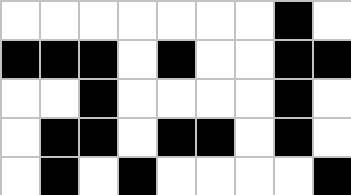[["white", "white", "white", "white", "white", "white", "white", "black", "white"], ["black", "black", "black", "white", "black", "white", "white", "black", "black"], ["white", "white", "black", "white", "white", "white", "white", "black", "white"], ["white", "black", "black", "white", "black", "black", "white", "black", "white"], ["white", "black", "white", "black", "white", "white", "white", "white", "black"]]